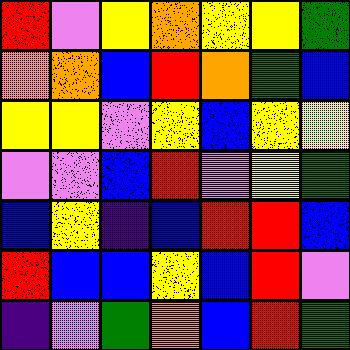[["red", "violet", "yellow", "orange", "yellow", "yellow", "green"], ["orange", "orange", "blue", "red", "orange", "green", "blue"], ["yellow", "yellow", "violet", "yellow", "blue", "yellow", "yellow"], ["violet", "violet", "blue", "red", "violet", "yellow", "green"], ["blue", "yellow", "indigo", "blue", "red", "red", "blue"], ["red", "blue", "blue", "yellow", "blue", "red", "violet"], ["indigo", "violet", "green", "orange", "blue", "red", "green"]]